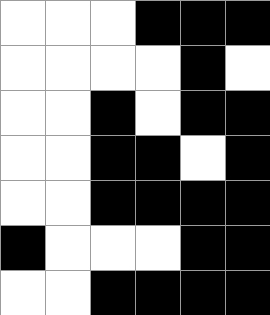[["white", "white", "white", "black", "black", "black"], ["white", "white", "white", "white", "black", "white"], ["white", "white", "black", "white", "black", "black"], ["white", "white", "black", "black", "white", "black"], ["white", "white", "black", "black", "black", "black"], ["black", "white", "white", "white", "black", "black"], ["white", "white", "black", "black", "black", "black"]]